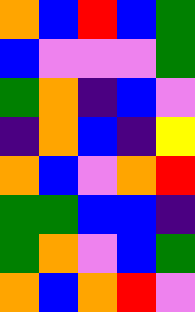[["orange", "blue", "red", "blue", "green"], ["blue", "violet", "violet", "violet", "green"], ["green", "orange", "indigo", "blue", "violet"], ["indigo", "orange", "blue", "indigo", "yellow"], ["orange", "blue", "violet", "orange", "red"], ["green", "green", "blue", "blue", "indigo"], ["green", "orange", "violet", "blue", "green"], ["orange", "blue", "orange", "red", "violet"]]